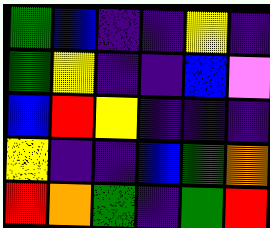[["green", "blue", "indigo", "indigo", "yellow", "indigo"], ["green", "yellow", "indigo", "indigo", "blue", "violet"], ["blue", "red", "yellow", "indigo", "indigo", "indigo"], ["yellow", "indigo", "indigo", "blue", "green", "orange"], ["red", "orange", "green", "indigo", "green", "red"]]